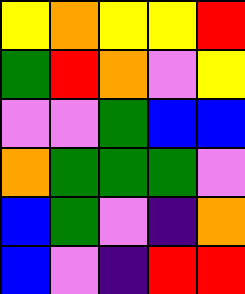[["yellow", "orange", "yellow", "yellow", "red"], ["green", "red", "orange", "violet", "yellow"], ["violet", "violet", "green", "blue", "blue"], ["orange", "green", "green", "green", "violet"], ["blue", "green", "violet", "indigo", "orange"], ["blue", "violet", "indigo", "red", "red"]]